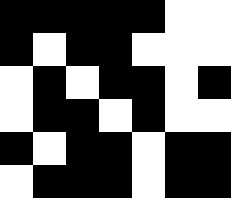[["black", "black", "black", "black", "black", "white", "white"], ["black", "white", "black", "black", "white", "white", "white"], ["white", "black", "white", "black", "black", "white", "black"], ["white", "black", "black", "white", "black", "white", "white"], ["black", "white", "black", "black", "white", "black", "black"], ["white", "black", "black", "black", "white", "black", "black"]]